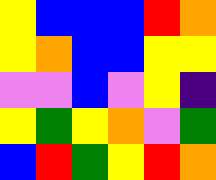[["yellow", "blue", "blue", "blue", "red", "orange"], ["yellow", "orange", "blue", "blue", "yellow", "yellow"], ["violet", "violet", "blue", "violet", "yellow", "indigo"], ["yellow", "green", "yellow", "orange", "violet", "green"], ["blue", "red", "green", "yellow", "red", "orange"]]